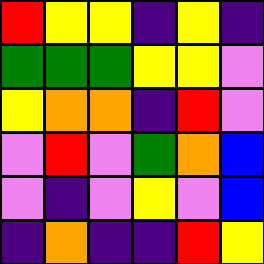[["red", "yellow", "yellow", "indigo", "yellow", "indigo"], ["green", "green", "green", "yellow", "yellow", "violet"], ["yellow", "orange", "orange", "indigo", "red", "violet"], ["violet", "red", "violet", "green", "orange", "blue"], ["violet", "indigo", "violet", "yellow", "violet", "blue"], ["indigo", "orange", "indigo", "indigo", "red", "yellow"]]